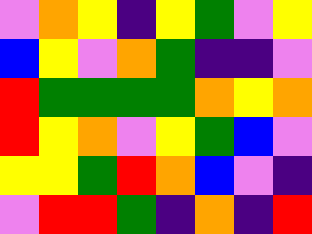[["violet", "orange", "yellow", "indigo", "yellow", "green", "violet", "yellow"], ["blue", "yellow", "violet", "orange", "green", "indigo", "indigo", "violet"], ["red", "green", "green", "green", "green", "orange", "yellow", "orange"], ["red", "yellow", "orange", "violet", "yellow", "green", "blue", "violet"], ["yellow", "yellow", "green", "red", "orange", "blue", "violet", "indigo"], ["violet", "red", "red", "green", "indigo", "orange", "indigo", "red"]]